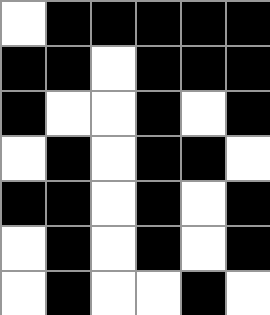[["white", "black", "black", "black", "black", "black"], ["black", "black", "white", "black", "black", "black"], ["black", "white", "white", "black", "white", "black"], ["white", "black", "white", "black", "black", "white"], ["black", "black", "white", "black", "white", "black"], ["white", "black", "white", "black", "white", "black"], ["white", "black", "white", "white", "black", "white"]]